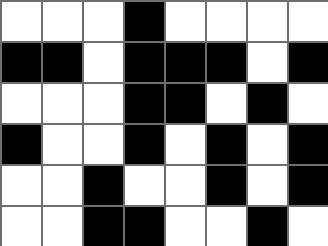[["white", "white", "white", "black", "white", "white", "white", "white"], ["black", "black", "white", "black", "black", "black", "white", "black"], ["white", "white", "white", "black", "black", "white", "black", "white"], ["black", "white", "white", "black", "white", "black", "white", "black"], ["white", "white", "black", "white", "white", "black", "white", "black"], ["white", "white", "black", "black", "white", "white", "black", "white"]]